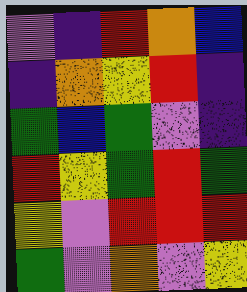[["violet", "indigo", "red", "orange", "blue"], ["indigo", "orange", "yellow", "red", "indigo"], ["green", "blue", "green", "violet", "indigo"], ["red", "yellow", "green", "red", "green"], ["yellow", "violet", "red", "red", "red"], ["green", "violet", "orange", "violet", "yellow"]]